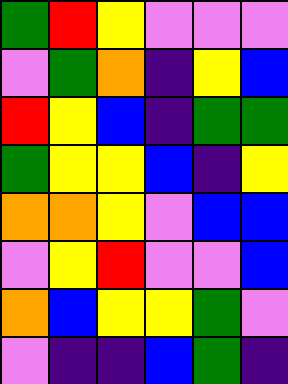[["green", "red", "yellow", "violet", "violet", "violet"], ["violet", "green", "orange", "indigo", "yellow", "blue"], ["red", "yellow", "blue", "indigo", "green", "green"], ["green", "yellow", "yellow", "blue", "indigo", "yellow"], ["orange", "orange", "yellow", "violet", "blue", "blue"], ["violet", "yellow", "red", "violet", "violet", "blue"], ["orange", "blue", "yellow", "yellow", "green", "violet"], ["violet", "indigo", "indigo", "blue", "green", "indigo"]]